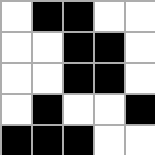[["white", "black", "black", "white", "white"], ["white", "white", "black", "black", "white"], ["white", "white", "black", "black", "white"], ["white", "black", "white", "white", "black"], ["black", "black", "black", "white", "white"]]